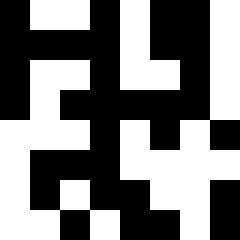[["black", "white", "white", "black", "white", "black", "black", "white"], ["black", "black", "black", "black", "white", "black", "black", "white"], ["black", "white", "white", "black", "white", "white", "black", "white"], ["black", "white", "black", "black", "black", "black", "black", "white"], ["white", "white", "white", "black", "white", "black", "white", "black"], ["white", "black", "black", "black", "white", "white", "white", "white"], ["white", "black", "white", "black", "black", "white", "white", "black"], ["white", "white", "black", "white", "black", "black", "white", "black"]]